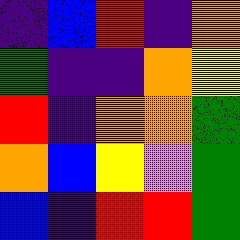[["indigo", "blue", "red", "indigo", "orange"], ["green", "indigo", "indigo", "orange", "yellow"], ["red", "indigo", "orange", "orange", "green"], ["orange", "blue", "yellow", "violet", "green"], ["blue", "indigo", "red", "red", "green"]]